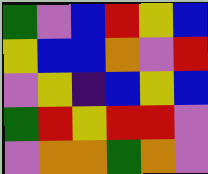[["green", "violet", "blue", "red", "yellow", "blue"], ["yellow", "blue", "blue", "orange", "violet", "red"], ["violet", "yellow", "indigo", "blue", "yellow", "blue"], ["green", "red", "yellow", "red", "red", "violet"], ["violet", "orange", "orange", "green", "orange", "violet"]]